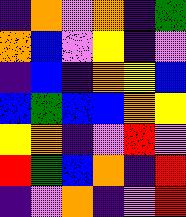[["indigo", "orange", "violet", "orange", "indigo", "green"], ["orange", "blue", "violet", "yellow", "indigo", "violet"], ["indigo", "blue", "indigo", "orange", "yellow", "blue"], ["blue", "green", "blue", "blue", "orange", "yellow"], ["yellow", "orange", "indigo", "violet", "red", "violet"], ["red", "green", "blue", "orange", "indigo", "red"], ["indigo", "violet", "orange", "indigo", "violet", "red"]]